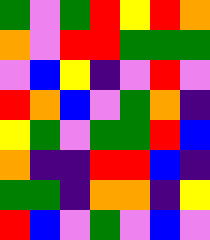[["green", "violet", "green", "red", "yellow", "red", "orange"], ["orange", "violet", "red", "red", "green", "green", "green"], ["violet", "blue", "yellow", "indigo", "violet", "red", "violet"], ["red", "orange", "blue", "violet", "green", "orange", "indigo"], ["yellow", "green", "violet", "green", "green", "red", "blue"], ["orange", "indigo", "indigo", "red", "red", "blue", "indigo"], ["green", "green", "indigo", "orange", "orange", "indigo", "yellow"], ["red", "blue", "violet", "green", "violet", "blue", "violet"]]